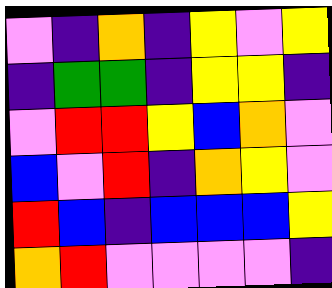[["violet", "indigo", "orange", "indigo", "yellow", "violet", "yellow"], ["indigo", "green", "green", "indigo", "yellow", "yellow", "indigo"], ["violet", "red", "red", "yellow", "blue", "orange", "violet"], ["blue", "violet", "red", "indigo", "orange", "yellow", "violet"], ["red", "blue", "indigo", "blue", "blue", "blue", "yellow"], ["orange", "red", "violet", "violet", "violet", "violet", "indigo"]]